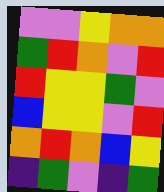[["violet", "violet", "yellow", "orange", "orange"], ["green", "red", "orange", "violet", "red"], ["red", "yellow", "yellow", "green", "violet"], ["blue", "yellow", "yellow", "violet", "red"], ["orange", "red", "orange", "blue", "yellow"], ["indigo", "green", "violet", "indigo", "green"]]